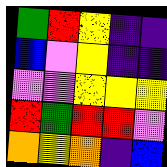[["green", "red", "yellow", "indigo", "indigo"], ["blue", "violet", "yellow", "indigo", "indigo"], ["violet", "violet", "yellow", "yellow", "yellow"], ["red", "green", "red", "red", "violet"], ["orange", "yellow", "orange", "indigo", "blue"]]